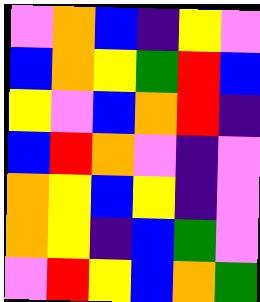[["violet", "orange", "blue", "indigo", "yellow", "violet"], ["blue", "orange", "yellow", "green", "red", "blue"], ["yellow", "violet", "blue", "orange", "red", "indigo"], ["blue", "red", "orange", "violet", "indigo", "violet"], ["orange", "yellow", "blue", "yellow", "indigo", "violet"], ["orange", "yellow", "indigo", "blue", "green", "violet"], ["violet", "red", "yellow", "blue", "orange", "green"]]